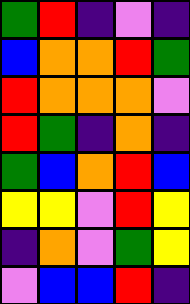[["green", "red", "indigo", "violet", "indigo"], ["blue", "orange", "orange", "red", "green"], ["red", "orange", "orange", "orange", "violet"], ["red", "green", "indigo", "orange", "indigo"], ["green", "blue", "orange", "red", "blue"], ["yellow", "yellow", "violet", "red", "yellow"], ["indigo", "orange", "violet", "green", "yellow"], ["violet", "blue", "blue", "red", "indigo"]]